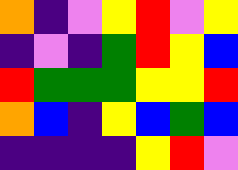[["orange", "indigo", "violet", "yellow", "red", "violet", "yellow"], ["indigo", "violet", "indigo", "green", "red", "yellow", "blue"], ["red", "green", "green", "green", "yellow", "yellow", "red"], ["orange", "blue", "indigo", "yellow", "blue", "green", "blue"], ["indigo", "indigo", "indigo", "indigo", "yellow", "red", "violet"]]